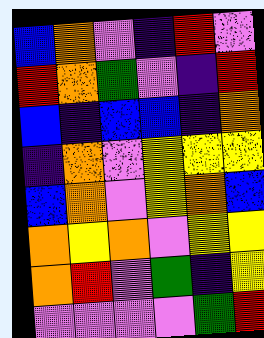[["blue", "orange", "violet", "indigo", "red", "violet"], ["red", "orange", "green", "violet", "indigo", "red"], ["blue", "indigo", "blue", "blue", "indigo", "orange"], ["indigo", "orange", "violet", "yellow", "yellow", "yellow"], ["blue", "orange", "violet", "yellow", "orange", "blue"], ["orange", "yellow", "orange", "violet", "yellow", "yellow"], ["orange", "red", "violet", "green", "indigo", "yellow"], ["violet", "violet", "violet", "violet", "green", "red"]]